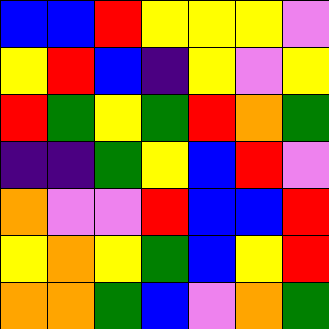[["blue", "blue", "red", "yellow", "yellow", "yellow", "violet"], ["yellow", "red", "blue", "indigo", "yellow", "violet", "yellow"], ["red", "green", "yellow", "green", "red", "orange", "green"], ["indigo", "indigo", "green", "yellow", "blue", "red", "violet"], ["orange", "violet", "violet", "red", "blue", "blue", "red"], ["yellow", "orange", "yellow", "green", "blue", "yellow", "red"], ["orange", "orange", "green", "blue", "violet", "orange", "green"]]